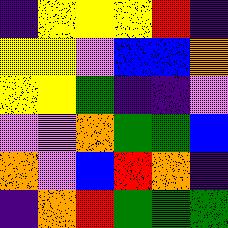[["indigo", "yellow", "yellow", "yellow", "red", "indigo"], ["yellow", "yellow", "violet", "blue", "blue", "orange"], ["yellow", "yellow", "green", "indigo", "indigo", "violet"], ["violet", "violet", "orange", "green", "green", "blue"], ["orange", "violet", "blue", "red", "orange", "indigo"], ["indigo", "orange", "red", "green", "green", "green"]]